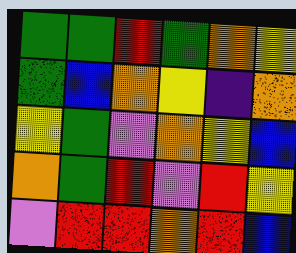[["green", "green", "red", "green", "orange", "yellow"], ["green", "blue", "orange", "yellow", "indigo", "orange"], ["yellow", "green", "violet", "orange", "yellow", "blue"], ["orange", "green", "red", "violet", "red", "yellow"], ["violet", "red", "red", "orange", "red", "blue"]]